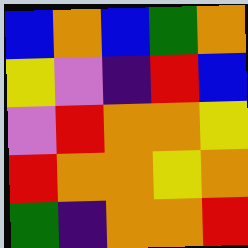[["blue", "orange", "blue", "green", "orange"], ["yellow", "violet", "indigo", "red", "blue"], ["violet", "red", "orange", "orange", "yellow"], ["red", "orange", "orange", "yellow", "orange"], ["green", "indigo", "orange", "orange", "red"]]